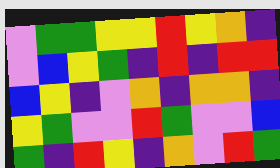[["violet", "green", "green", "yellow", "yellow", "red", "yellow", "orange", "indigo"], ["violet", "blue", "yellow", "green", "indigo", "red", "indigo", "red", "red"], ["blue", "yellow", "indigo", "violet", "orange", "indigo", "orange", "orange", "indigo"], ["yellow", "green", "violet", "violet", "red", "green", "violet", "violet", "blue"], ["green", "indigo", "red", "yellow", "indigo", "orange", "violet", "red", "green"]]